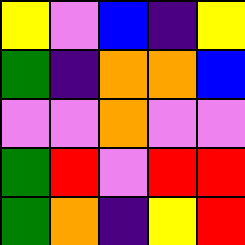[["yellow", "violet", "blue", "indigo", "yellow"], ["green", "indigo", "orange", "orange", "blue"], ["violet", "violet", "orange", "violet", "violet"], ["green", "red", "violet", "red", "red"], ["green", "orange", "indigo", "yellow", "red"]]